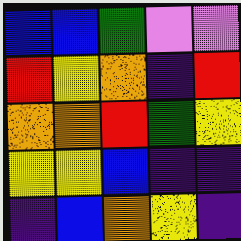[["blue", "blue", "green", "violet", "violet"], ["red", "yellow", "orange", "indigo", "red"], ["orange", "orange", "red", "green", "yellow"], ["yellow", "yellow", "blue", "indigo", "indigo"], ["indigo", "blue", "orange", "yellow", "indigo"]]